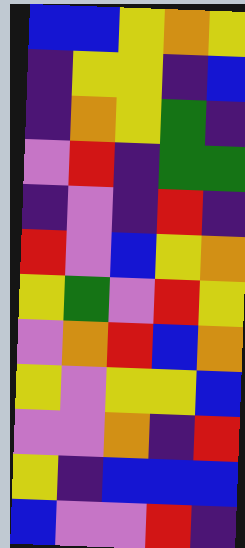[["blue", "blue", "yellow", "orange", "yellow"], ["indigo", "yellow", "yellow", "indigo", "blue"], ["indigo", "orange", "yellow", "green", "indigo"], ["violet", "red", "indigo", "green", "green"], ["indigo", "violet", "indigo", "red", "indigo"], ["red", "violet", "blue", "yellow", "orange"], ["yellow", "green", "violet", "red", "yellow"], ["violet", "orange", "red", "blue", "orange"], ["yellow", "violet", "yellow", "yellow", "blue"], ["violet", "violet", "orange", "indigo", "red"], ["yellow", "indigo", "blue", "blue", "blue"], ["blue", "violet", "violet", "red", "indigo"]]